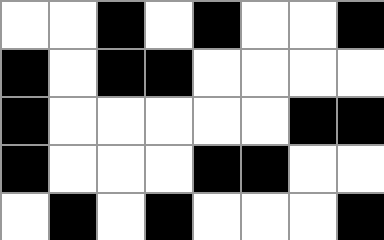[["white", "white", "black", "white", "black", "white", "white", "black"], ["black", "white", "black", "black", "white", "white", "white", "white"], ["black", "white", "white", "white", "white", "white", "black", "black"], ["black", "white", "white", "white", "black", "black", "white", "white"], ["white", "black", "white", "black", "white", "white", "white", "black"]]